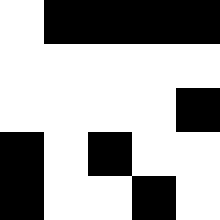[["white", "black", "black", "black", "black"], ["white", "white", "white", "white", "white"], ["white", "white", "white", "white", "black"], ["black", "white", "black", "white", "white"], ["black", "white", "white", "black", "white"]]